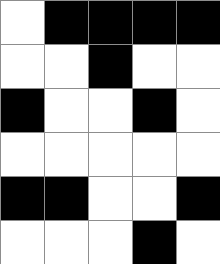[["white", "black", "black", "black", "black"], ["white", "white", "black", "white", "white"], ["black", "white", "white", "black", "white"], ["white", "white", "white", "white", "white"], ["black", "black", "white", "white", "black"], ["white", "white", "white", "black", "white"]]